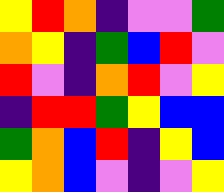[["yellow", "red", "orange", "indigo", "violet", "violet", "green"], ["orange", "yellow", "indigo", "green", "blue", "red", "violet"], ["red", "violet", "indigo", "orange", "red", "violet", "yellow"], ["indigo", "red", "red", "green", "yellow", "blue", "blue"], ["green", "orange", "blue", "red", "indigo", "yellow", "blue"], ["yellow", "orange", "blue", "violet", "indigo", "violet", "yellow"]]